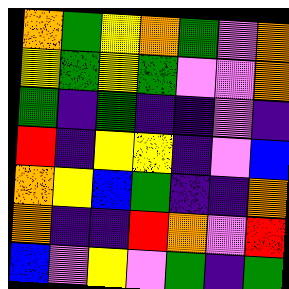[["orange", "green", "yellow", "orange", "green", "violet", "orange"], ["yellow", "green", "yellow", "green", "violet", "violet", "orange"], ["green", "indigo", "green", "indigo", "indigo", "violet", "indigo"], ["red", "indigo", "yellow", "yellow", "indigo", "violet", "blue"], ["orange", "yellow", "blue", "green", "indigo", "indigo", "orange"], ["orange", "indigo", "indigo", "red", "orange", "violet", "red"], ["blue", "violet", "yellow", "violet", "green", "indigo", "green"]]